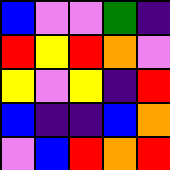[["blue", "violet", "violet", "green", "indigo"], ["red", "yellow", "red", "orange", "violet"], ["yellow", "violet", "yellow", "indigo", "red"], ["blue", "indigo", "indigo", "blue", "orange"], ["violet", "blue", "red", "orange", "red"]]